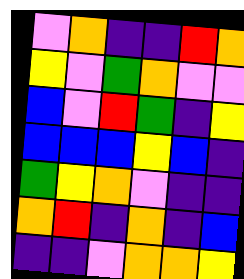[["violet", "orange", "indigo", "indigo", "red", "orange"], ["yellow", "violet", "green", "orange", "violet", "violet"], ["blue", "violet", "red", "green", "indigo", "yellow"], ["blue", "blue", "blue", "yellow", "blue", "indigo"], ["green", "yellow", "orange", "violet", "indigo", "indigo"], ["orange", "red", "indigo", "orange", "indigo", "blue"], ["indigo", "indigo", "violet", "orange", "orange", "yellow"]]